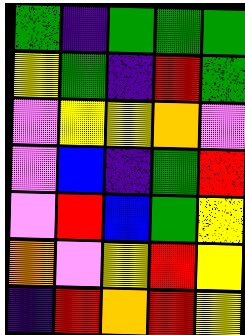[["green", "indigo", "green", "green", "green"], ["yellow", "green", "indigo", "red", "green"], ["violet", "yellow", "yellow", "orange", "violet"], ["violet", "blue", "indigo", "green", "red"], ["violet", "red", "blue", "green", "yellow"], ["orange", "violet", "yellow", "red", "yellow"], ["indigo", "red", "orange", "red", "yellow"]]